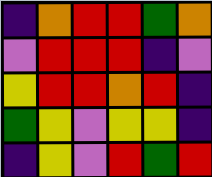[["indigo", "orange", "red", "red", "green", "orange"], ["violet", "red", "red", "red", "indigo", "violet"], ["yellow", "red", "red", "orange", "red", "indigo"], ["green", "yellow", "violet", "yellow", "yellow", "indigo"], ["indigo", "yellow", "violet", "red", "green", "red"]]